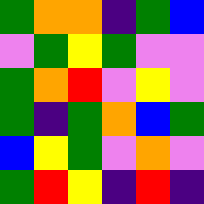[["green", "orange", "orange", "indigo", "green", "blue"], ["violet", "green", "yellow", "green", "violet", "violet"], ["green", "orange", "red", "violet", "yellow", "violet"], ["green", "indigo", "green", "orange", "blue", "green"], ["blue", "yellow", "green", "violet", "orange", "violet"], ["green", "red", "yellow", "indigo", "red", "indigo"]]